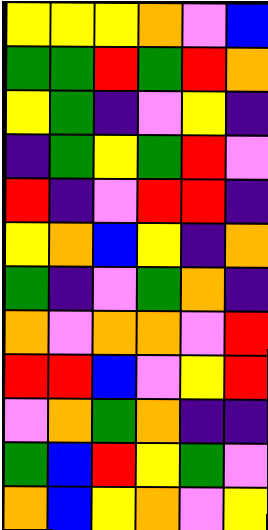[["yellow", "yellow", "yellow", "orange", "violet", "blue"], ["green", "green", "red", "green", "red", "orange"], ["yellow", "green", "indigo", "violet", "yellow", "indigo"], ["indigo", "green", "yellow", "green", "red", "violet"], ["red", "indigo", "violet", "red", "red", "indigo"], ["yellow", "orange", "blue", "yellow", "indigo", "orange"], ["green", "indigo", "violet", "green", "orange", "indigo"], ["orange", "violet", "orange", "orange", "violet", "red"], ["red", "red", "blue", "violet", "yellow", "red"], ["violet", "orange", "green", "orange", "indigo", "indigo"], ["green", "blue", "red", "yellow", "green", "violet"], ["orange", "blue", "yellow", "orange", "violet", "yellow"]]